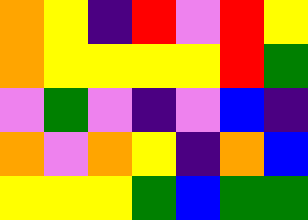[["orange", "yellow", "indigo", "red", "violet", "red", "yellow"], ["orange", "yellow", "yellow", "yellow", "yellow", "red", "green"], ["violet", "green", "violet", "indigo", "violet", "blue", "indigo"], ["orange", "violet", "orange", "yellow", "indigo", "orange", "blue"], ["yellow", "yellow", "yellow", "green", "blue", "green", "green"]]